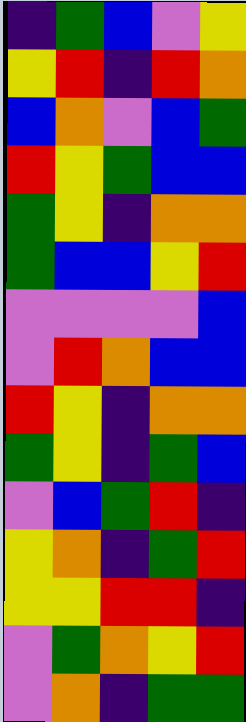[["indigo", "green", "blue", "violet", "yellow"], ["yellow", "red", "indigo", "red", "orange"], ["blue", "orange", "violet", "blue", "green"], ["red", "yellow", "green", "blue", "blue"], ["green", "yellow", "indigo", "orange", "orange"], ["green", "blue", "blue", "yellow", "red"], ["violet", "violet", "violet", "violet", "blue"], ["violet", "red", "orange", "blue", "blue"], ["red", "yellow", "indigo", "orange", "orange"], ["green", "yellow", "indigo", "green", "blue"], ["violet", "blue", "green", "red", "indigo"], ["yellow", "orange", "indigo", "green", "red"], ["yellow", "yellow", "red", "red", "indigo"], ["violet", "green", "orange", "yellow", "red"], ["violet", "orange", "indigo", "green", "green"]]